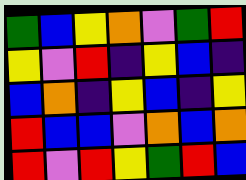[["green", "blue", "yellow", "orange", "violet", "green", "red"], ["yellow", "violet", "red", "indigo", "yellow", "blue", "indigo"], ["blue", "orange", "indigo", "yellow", "blue", "indigo", "yellow"], ["red", "blue", "blue", "violet", "orange", "blue", "orange"], ["red", "violet", "red", "yellow", "green", "red", "blue"]]